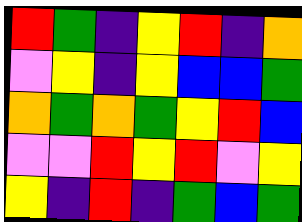[["red", "green", "indigo", "yellow", "red", "indigo", "orange"], ["violet", "yellow", "indigo", "yellow", "blue", "blue", "green"], ["orange", "green", "orange", "green", "yellow", "red", "blue"], ["violet", "violet", "red", "yellow", "red", "violet", "yellow"], ["yellow", "indigo", "red", "indigo", "green", "blue", "green"]]